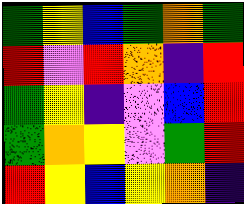[["green", "yellow", "blue", "green", "orange", "green"], ["red", "violet", "red", "orange", "indigo", "red"], ["green", "yellow", "indigo", "violet", "blue", "red"], ["green", "orange", "yellow", "violet", "green", "red"], ["red", "yellow", "blue", "yellow", "orange", "indigo"]]